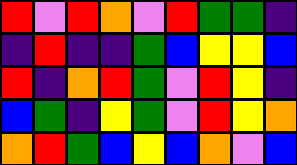[["red", "violet", "red", "orange", "violet", "red", "green", "green", "indigo"], ["indigo", "red", "indigo", "indigo", "green", "blue", "yellow", "yellow", "blue"], ["red", "indigo", "orange", "red", "green", "violet", "red", "yellow", "indigo"], ["blue", "green", "indigo", "yellow", "green", "violet", "red", "yellow", "orange"], ["orange", "red", "green", "blue", "yellow", "blue", "orange", "violet", "blue"]]